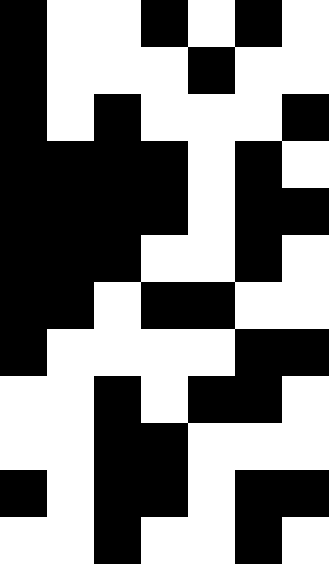[["black", "white", "white", "black", "white", "black", "white"], ["black", "white", "white", "white", "black", "white", "white"], ["black", "white", "black", "white", "white", "white", "black"], ["black", "black", "black", "black", "white", "black", "white"], ["black", "black", "black", "black", "white", "black", "black"], ["black", "black", "black", "white", "white", "black", "white"], ["black", "black", "white", "black", "black", "white", "white"], ["black", "white", "white", "white", "white", "black", "black"], ["white", "white", "black", "white", "black", "black", "white"], ["white", "white", "black", "black", "white", "white", "white"], ["black", "white", "black", "black", "white", "black", "black"], ["white", "white", "black", "white", "white", "black", "white"]]